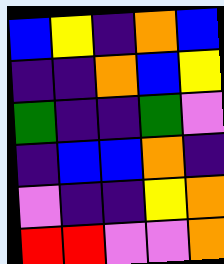[["blue", "yellow", "indigo", "orange", "blue"], ["indigo", "indigo", "orange", "blue", "yellow"], ["green", "indigo", "indigo", "green", "violet"], ["indigo", "blue", "blue", "orange", "indigo"], ["violet", "indigo", "indigo", "yellow", "orange"], ["red", "red", "violet", "violet", "orange"]]